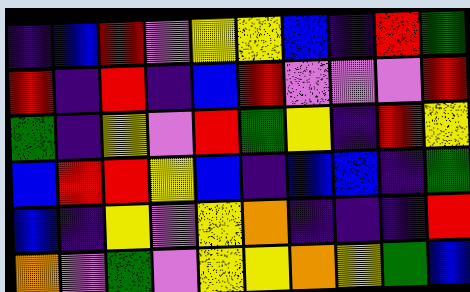[["indigo", "blue", "red", "violet", "yellow", "yellow", "blue", "indigo", "red", "green"], ["red", "indigo", "red", "indigo", "blue", "red", "violet", "violet", "violet", "red"], ["green", "indigo", "yellow", "violet", "red", "green", "yellow", "indigo", "red", "yellow"], ["blue", "red", "red", "yellow", "blue", "indigo", "blue", "blue", "indigo", "green"], ["blue", "indigo", "yellow", "violet", "yellow", "orange", "indigo", "indigo", "indigo", "red"], ["orange", "violet", "green", "violet", "yellow", "yellow", "orange", "yellow", "green", "blue"]]